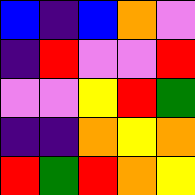[["blue", "indigo", "blue", "orange", "violet"], ["indigo", "red", "violet", "violet", "red"], ["violet", "violet", "yellow", "red", "green"], ["indigo", "indigo", "orange", "yellow", "orange"], ["red", "green", "red", "orange", "yellow"]]